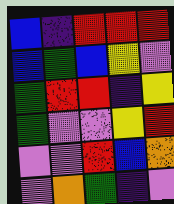[["blue", "indigo", "red", "red", "red"], ["blue", "green", "blue", "yellow", "violet"], ["green", "red", "red", "indigo", "yellow"], ["green", "violet", "violet", "yellow", "red"], ["violet", "violet", "red", "blue", "orange"], ["violet", "orange", "green", "indigo", "violet"]]